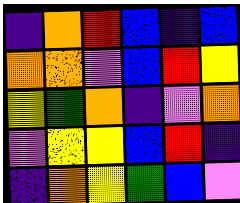[["indigo", "orange", "red", "blue", "indigo", "blue"], ["orange", "orange", "violet", "blue", "red", "yellow"], ["yellow", "green", "orange", "indigo", "violet", "orange"], ["violet", "yellow", "yellow", "blue", "red", "indigo"], ["indigo", "orange", "yellow", "green", "blue", "violet"]]